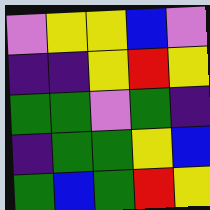[["violet", "yellow", "yellow", "blue", "violet"], ["indigo", "indigo", "yellow", "red", "yellow"], ["green", "green", "violet", "green", "indigo"], ["indigo", "green", "green", "yellow", "blue"], ["green", "blue", "green", "red", "yellow"]]